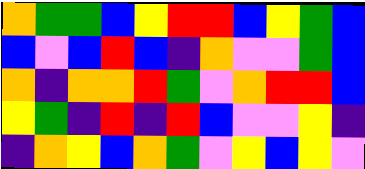[["orange", "green", "green", "blue", "yellow", "red", "red", "blue", "yellow", "green", "blue"], ["blue", "violet", "blue", "red", "blue", "indigo", "orange", "violet", "violet", "green", "blue"], ["orange", "indigo", "orange", "orange", "red", "green", "violet", "orange", "red", "red", "blue"], ["yellow", "green", "indigo", "red", "indigo", "red", "blue", "violet", "violet", "yellow", "indigo"], ["indigo", "orange", "yellow", "blue", "orange", "green", "violet", "yellow", "blue", "yellow", "violet"]]